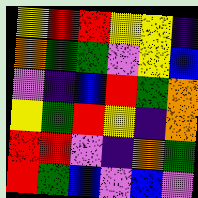[["yellow", "red", "red", "yellow", "yellow", "indigo"], ["orange", "green", "green", "violet", "yellow", "blue"], ["violet", "indigo", "blue", "red", "green", "orange"], ["yellow", "green", "red", "yellow", "indigo", "orange"], ["red", "red", "violet", "indigo", "orange", "green"], ["red", "green", "blue", "violet", "blue", "violet"]]